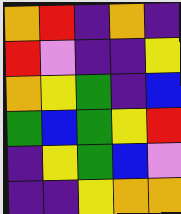[["orange", "red", "indigo", "orange", "indigo"], ["red", "violet", "indigo", "indigo", "yellow"], ["orange", "yellow", "green", "indigo", "blue"], ["green", "blue", "green", "yellow", "red"], ["indigo", "yellow", "green", "blue", "violet"], ["indigo", "indigo", "yellow", "orange", "orange"]]